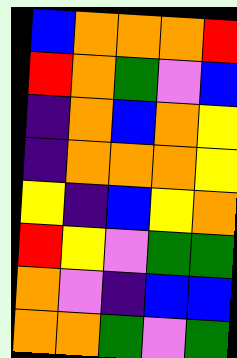[["blue", "orange", "orange", "orange", "red"], ["red", "orange", "green", "violet", "blue"], ["indigo", "orange", "blue", "orange", "yellow"], ["indigo", "orange", "orange", "orange", "yellow"], ["yellow", "indigo", "blue", "yellow", "orange"], ["red", "yellow", "violet", "green", "green"], ["orange", "violet", "indigo", "blue", "blue"], ["orange", "orange", "green", "violet", "green"]]